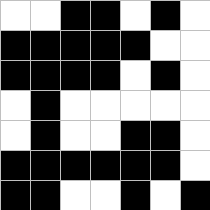[["white", "white", "black", "black", "white", "black", "white"], ["black", "black", "black", "black", "black", "white", "white"], ["black", "black", "black", "black", "white", "black", "white"], ["white", "black", "white", "white", "white", "white", "white"], ["white", "black", "white", "white", "black", "black", "white"], ["black", "black", "black", "black", "black", "black", "white"], ["black", "black", "white", "white", "black", "white", "black"]]